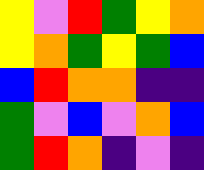[["yellow", "violet", "red", "green", "yellow", "orange"], ["yellow", "orange", "green", "yellow", "green", "blue"], ["blue", "red", "orange", "orange", "indigo", "indigo"], ["green", "violet", "blue", "violet", "orange", "blue"], ["green", "red", "orange", "indigo", "violet", "indigo"]]